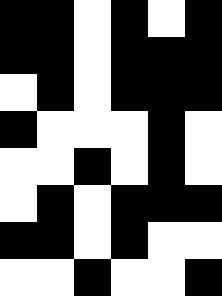[["black", "black", "white", "black", "white", "black"], ["black", "black", "white", "black", "black", "black"], ["white", "black", "white", "black", "black", "black"], ["black", "white", "white", "white", "black", "white"], ["white", "white", "black", "white", "black", "white"], ["white", "black", "white", "black", "black", "black"], ["black", "black", "white", "black", "white", "white"], ["white", "white", "black", "white", "white", "black"]]